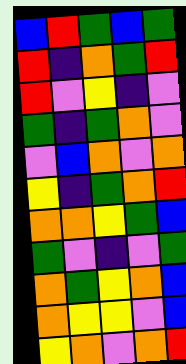[["blue", "red", "green", "blue", "green"], ["red", "indigo", "orange", "green", "red"], ["red", "violet", "yellow", "indigo", "violet"], ["green", "indigo", "green", "orange", "violet"], ["violet", "blue", "orange", "violet", "orange"], ["yellow", "indigo", "green", "orange", "red"], ["orange", "orange", "yellow", "green", "blue"], ["green", "violet", "indigo", "violet", "green"], ["orange", "green", "yellow", "orange", "blue"], ["orange", "yellow", "yellow", "violet", "blue"], ["yellow", "orange", "violet", "orange", "red"]]